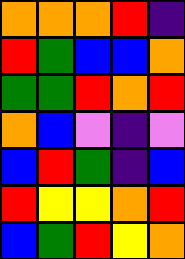[["orange", "orange", "orange", "red", "indigo"], ["red", "green", "blue", "blue", "orange"], ["green", "green", "red", "orange", "red"], ["orange", "blue", "violet", "indigo", "violet"], ["blue", "red", "green", "indigo", "blue"], ["red", "yellow", "yellow", "orange", "red"], ["blue", "green", "red", "yellow", "orange"]]